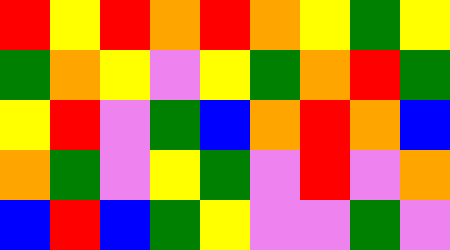[["red", "yellow", "red", "orange", "red", "orange", "yellow", "green", "yellow"], ["green", "orange", "yellow", "violet", "yellow", "green", "orange", "red", "green"], ["yellow", "red", "violet", "green", "blue", "orange", "red", "orange", "blue"], ["orange", "green", "violet", "yellow", "green", "violet", "red", "violet", "orange"], ["blue", "red", "blue", "green", "yellow", "violet", "violet", "green", "violet"]]